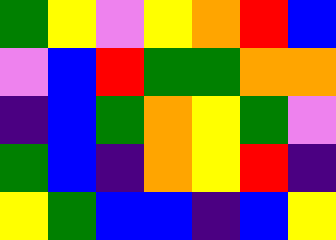[["green", "yellow", "violet", "yellow", "orange", "red", "blue"], ["violet", "blue", "red", "green", "green", "orange", "orange"], ["indigo", "blue", "green", "orange", "yellow", "green", "violet"], ["green", "blue", "indigo", "orange", "yellow", "red", "indigo"], ["yellow", "green", "blue", "blue", "indigo", "blue", "yellow"]]